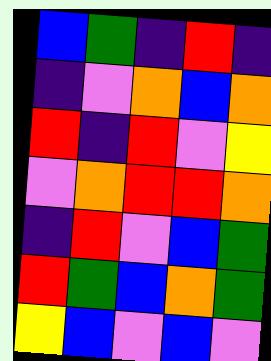[["blue", "green", "indigo", "red", "indigo"], ["indigo", "violet", "orange", "blue", "orange"], ["red", "indigo", "red", "violet", "yellow"], ["violet", "orange", "red", "red", "orange"], ["indigo", "red", "violet", "blue", "green"], ["red", "green", "blue", "orange", "green"], ["yellow", "blue", "violet", "blue", "violet"]]